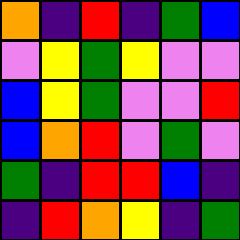[["orange", "indigo", "red", "indigo", "green", "blue"], ["violet", "yellow", "green", "yellow", "violet", "violet"], ["blue", "yellow", "green", "violet", "violet", "red"], ["blue", "orange", "red", "violet", "green", "violet"], ["green", "indigo", "red", "red", "blue", "indigo"], ["indigo", "red", "orange", "yellow", "indigo", "green"]]